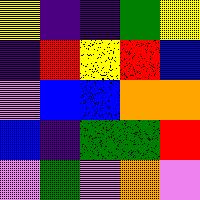[["yellow", "indigo", "indigo", "green", "yellow"], ["indigo", "red", "yellow", "red", "blue"], ["violet", "blue", "blue", "orange", "orange"], ["blue", "indigo", "green", "green", "red"], ["violet", "green", "violet", "orange", "violet"]]